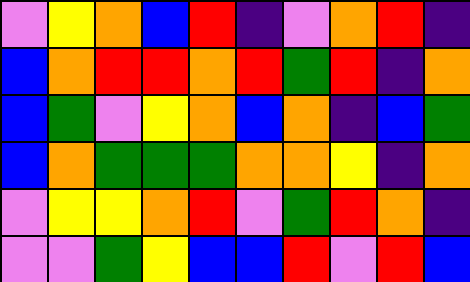[["violet", "yellow", "orange", "blue", "red", "indigo", "violet", "orange", "red", "indigo"], ["blue", "orange", "red", "red", "orange", "red", "green", "red", "indigo", "orange"], ["blue", "green", "violet", "yellow", "orange", "blue", "orange", "indigo", "blue", "green"], ["blue", "orange", "green", "green", "green", "orange", "orange", "yellow", "indigo", "orange"], ["violet", "yellow", "yellow", "orange", "red", "violet", "green", "red", "orange", "indigo"], ["violet", "violet", "green", "yellow", "blue", "blue", "red", "violet", "red", "blue"]]